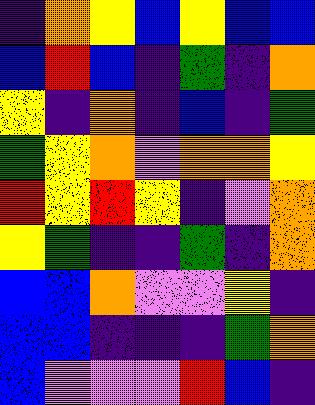[["indigo", "orange", "yellow", "blue", "yellow", "blue", "blue"], ["blue", "red", "blue", "indigo", "green", "indigo", "orange"], ["yellow", "indigo", "orange", "indigo", "blue", "indigo", "green"], ["green", "yellow", "orange", "violet", "orange", "orange", "yellow"], ["red", "yellow", "red", "yellow", "indigo", "violet", "orange"], ["yellow", "green", "indigo", "indigo", "green", "indigo", "orange"], ["blue", "blue", "orange", "violet", "violet", "yellow", "indigo"], ["blue", "blue", "indigo", "indigo", "indigo", "green", "orange"], ["blue", "violet", "violet", "violet", "red", "blue", "indigo"]]